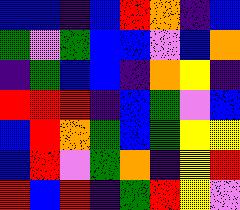[["blue", "blue", "indigo", "blue", "red", "orange", "indigo", "blue"], ["green", "violet", "green", "blue", "blue", "violet", "blue", "orange"], ["indigo", "green", "blue", "blue", "indigo", "orange", "yellow", "indigo"], ["red", "red", "red", "indigo", "blue", "green", "violet", "blue"], ["blue", "red", "orange", "green", "blue", "green", "yellow", "yellow"], ["blue", "red", "violet", "green", "orange", "indigo", "yellow", "red"], ["red", "blue", "red", "indigo", "green", "red", "yellow", "violet"]]